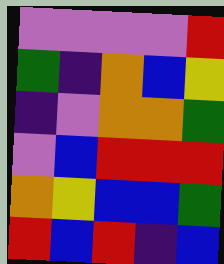[["violet", "violet", "violet", "violet", "red"], ["green", "indigo", "orange", "blue", "yellow"], ["indigo", "violet", "orange", "orange", "green"], ["violet", "blue", "red", "red", "red"], ["orange", "yellow", "blue", "blue", "green"], ["red", "blue", "red", "indigo", "blue"]]